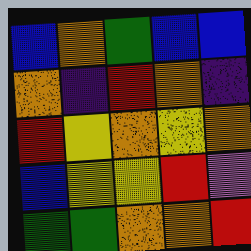[["blue", "orange", "green", "blue", "blue"], ["orange", "indigo", "red", "orange", "indigo"], ["red", "yellow", "orange", "yellow", "orange"], ["blue", "yellow", "yellow", "red", "violet"], ["green", "green", "orange", "orange", "red"]]